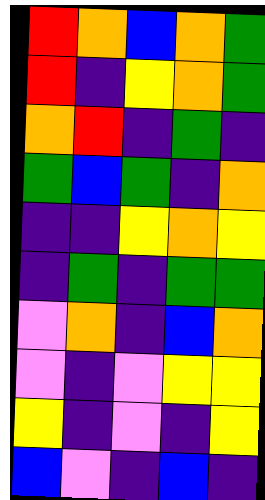[["red", "orange", "blue", "orange", "green"], ["red", "indigo", "yellow", "orange", "green"], ["orange", "red", "indigo", "green", "indigo"], ["green", "blue", "green", "indigo", "orange"], ["indigo", "indigo", "yellow", "orange", "yellow"], ["indigo", "green", "indigo", "green", "green"], ["violet", "orange", "indigo", "blue", "orange"], ["violet", "indigo", "violet", "yellow", "yellow"], ["yellow", "indigo", "violet", "indigo", "yellow"], ["blue", "violet", "indigo", "blue", "indigo"]]